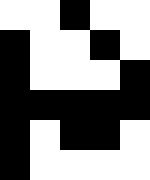[["white", "white", "black", "white", "white"], ["black", "white", "white", "black", "white"], ["black", "white", "white", "white", "black"], ["black", "black", "black", "black", "black"], ["black", "white", "black", "black", "white"], ["black", "white", "white", "white", "white"]]